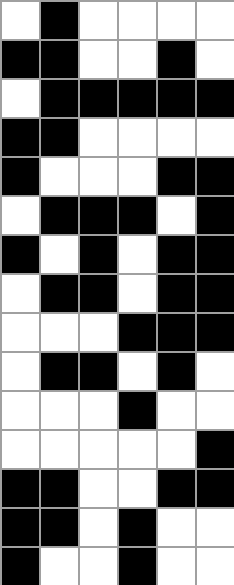[["white", "black", "white", "white", "white", "white"], ["black", "black", "white", "white", "black", "white"], ["white", "black", "black", "black", "black", "black"], ["black", "black", "white", "white", "white", "white"], ["black", "white", "white", "white", "black", "black"], ["white", "black", "black", "black", "white", "black"], ["black", "white", "black", "white", "black", "black"], ["white", "black", "black", "white", "black", "black"], ["white", "white", "white", "black", "black", "black"], ["white", "black", "black", "white", "black", "white"], ["white", "white", "white", "black", "white", "white"], ["white", "white", "white", "white", "white", "black"], ["black", "black", "white", "white", "black", "black"], ["black", "black", "white", "black", "white", "white"], ["black", "white", "white", "black", "white", "white"]]